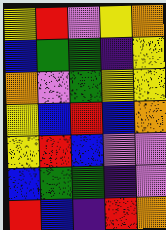[["yellow", "red", "violet", "yellow", "orange"], ["blue", "green", "green", "indigo", "yellow"], ["orange", "violet", "green", "yellow", "yellow"], ["yellow", "blue", "red", "blue", "orange"], ["yellow", "red", "blue", "violet", "violet"], ["blue", "green", "green", "indigo", "violet"], ["red", "blue", "indigo", "red", "orange"]]